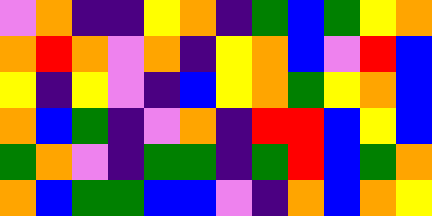[["violet", "orange", "indigo", "indigo", "yellow", "orange", "indigo", "green", "blue", "green", "yellow", "orange"], ["orange", "red", "orange", "violet", "orange", "indigo", "yellow", "orange", "blue", "violet", "red", "blue"], ["yellow", "indigo", "yellow", "violet", "indigo", "blue", "yellow", "orange", "green", "yellow", "orange", "blue"], ["orange", "blue", "green", "indigo", "violet", "orange", "indigo", "red", "red", "blue", "yellow", "blue"], ["green", "orange", "violet", "indigo", "green", "green", "indigo", "green", "red", "blue", "green", "orange"], ["orange", "blue", "green", "green", "blue", "blue", "violet", "indigo", "orange", "blue", "orange", "yellow"]]